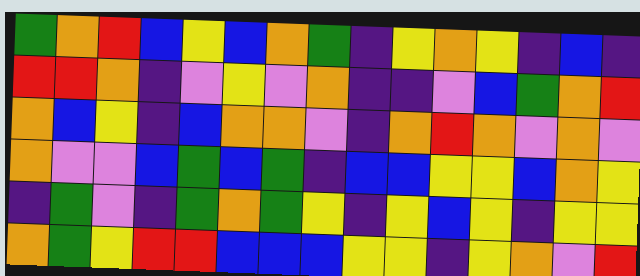[["green", "orange", "red", "blue", "yellow", "blue", "orange", "green", "indigo", "yellow", "orange", "yellow", "indigo", "blue", "indigo"], ["red", "red", "orange", "indigo", "violet", "yellow", "violet", "orange", "indigo", "indigo", "violet", "blue", "green", "orange", "red"], ["orange", "blue", "yellow", "indigo", "blue", "orange", "orange", "violet", "indigo", "orange", "red", "orange", "violet", "orange", "violet"], ["orange", "violet", "violet", "blue", "green", "blue", "green", "indigo", "blue", "blue", "yellow", "yellow", "blue", "orange", "yellow"], ["indigo", "green", "violet", "indigo", "green", "orange", "green", "yellow", "indigo", "yellow", "blue", "yellow", "indigo", "yellow", "yellow"], ["orange", "green", "yellow", "red", "red", "blue", "blue", "blue", "yellow", "yellow", "indigo", "yellow", "orange", "violet", "red"]]